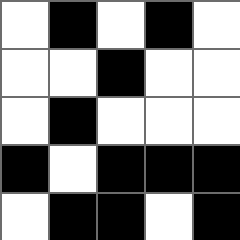[["white", "black", "white", "black", "white"], ["white", "white", "black", "white", "white"], ["white", "black", "white", "white", "white"], ["black", "white", "black", "black", "black"], ["white", "black", "black", "white", "black"]]